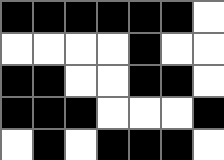[["black", "black", "black", "black", "black", "black", "white"], ["white", "white", "white", "white", "black", "white", "white"], ["black", "black", "white", "white", "black", "black", "white"], ["black", "black", "black", "white", "white", "white", "black"], ["white", "black", "white", "black", "black", "black", "white"]]